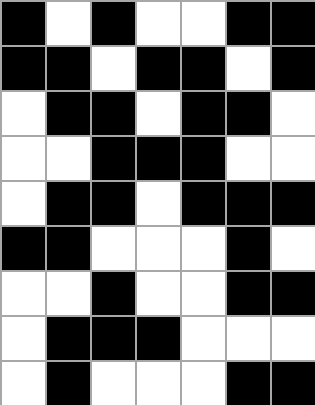[["black", "white", "black", "white", "white", "black", "black"], ["black", "black", "white", "black", "black", "white", "black"], ["white", "black", "black", "white", "black", "black", "white"], ["white", "white", "black", "black", "black", "white", "white"], ["white", "black", "black", "white", "black", "black", "black"], ["black", "black", "white", "white", "white", "black", "white"], ["white", "white", "black", "white", "white", "black", "black"], ["white", "black", "black", "black", "white", "white", "white"], ["white", "black", "white", "white", "white", "black", "black"]]